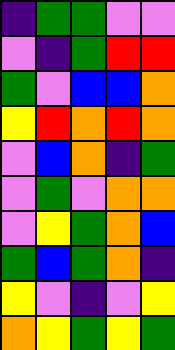[["indigo", "green", "green", "violet", "violet"], ["violet", "indigo", "green", "red", "red"], ["green", "violet", "blue", "blue", "orange"], ["yellow", "red", "orange", "red", "orange"], ["violet", "blue", "orange", "indigo", "green"], ["violet", "green", "violet", "orange", "orange"], ["violet", "yellow", "green", "orange", "blue"], ["green", "blue", "green", "orange", "indigo"], ["yellow", "violet", "indigo", "violet", "yellow"], ["orange", "yellow", "green", "yellow", "green"]]